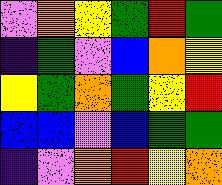[["violet", "orange", "yellow", "green", "red", "green"], ["indigo", "green", "violet", "blue", "orange", "yellow"], ["yellow", "green", "orange", "green", "yellow", "red"], ["blue", "blue", "violet", "blue", "green", "green"], ["indigo", "violet", "orange", "red", "yellow", "orange"]]